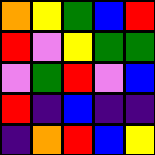[["orange", "yellow", "green", "blue", "red"], ["red", "violet", "yellow", "green", "green"], ["violet", "green", "red", "violet", "blue"], ["red", "indigo", "blue", "indigo", "indigo"], ["indigo", "orange", "red", "blue", "yellow"]]